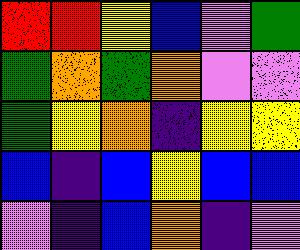[["red", "red", "yellow", "blue", "violet", "green"], ["green", "orange", "green", "orange", "violet", "violet"], ["green", "yellow", "orange", "indigo", "yellow", "yellow"], ["blue", "indigo", "blue", "yellow", "blue", "blue"], ["violet", "indigo", "blue", "orange", "indigo", "violet"]]